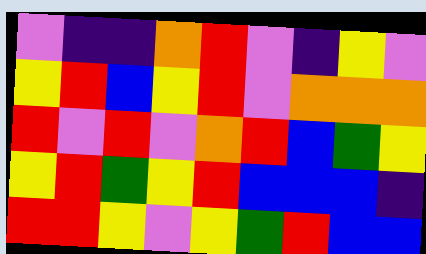[["violet", "indigo", "indigo", "orange", "red", "violet", "indigo", "yellow", "violet"], ["yellow", "red", "blue", "yellow", "red", "violet", "orange", "orange", "orange"], ["red", "violet", "red", "violet", "orange", "red", "blue", "green", "yellow"], ["yellow", "red", "green", "yellow", "red", "blue", "blue", "blue", "indigo"], ["red", "red", "yellow", "violet", "yellow", "green", "red", "blue", "blue"]]